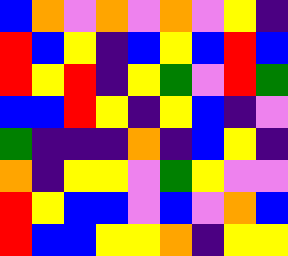[["blue", "orange", "violet", "orange", "violet", "orange", "violet", "yellow", "indigo"], ["red", "blue", "yellow", "indigo", "blue", "yellow", "blue", "red", "blue"], ["red", "yellow", "red", "indigo", "yellow", "green", "violet", "red", "green"], ["blue", "blue", "red", "yellow", "indigo", "yellow", "blue", "indigo", "violet"], ["green", "indigo", "indigo", "indigo", "orange", "indigo", "blue", "yellow", "indigo"], ["orange", "indigo", "yellow", "yellow", "violet", "green", "yellow", "violet", "violet"], ["red", "yellow", "blue", "blue", "violet", "blue", "violet", "orange", "blue"], ["red", "blue", "blue", "yellow", "yellow", "orange", "indigo", "yellow", "yellow"]]